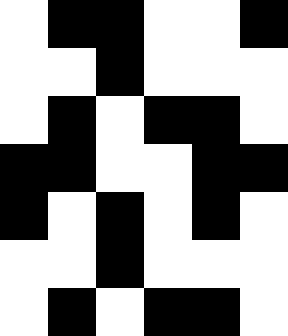[["white", "black", "black", "white", "white", "black"], ["white", "white", "black", "white", "white", "white"], ["white", "black", "white", "black", "black", "white"], ["black", "black", "white", "white", "black", "black"], ["black", "white", "black", "white", "black", "white"], ["white", "white", "black", "white", "white", "white"], ["white", "black", "white", "black", "black", "white"]]